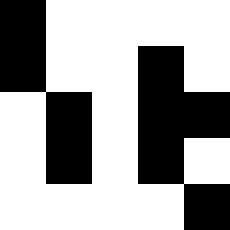[["black", "white", "white", "white", "white"], ["black", "white", "white", "black", "white"], ["white", "black", "white", "black", "black"], ["white", "black", "white", "black", "white"], ["white", "white", "white", "white", "black"]]